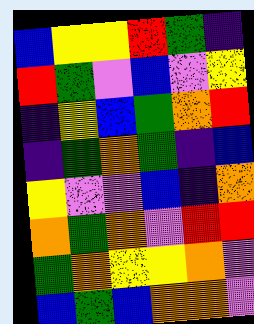[["blue", "yellow", "yellow", "red", "green", "indigo"], ["red", "green", "violet", "blue", "violet", "yellow"], ["indigo", "yellow", "blue", "green", "orange", "red"], ["indigo", "green", "orange", "green", "indigo", "blue"], ["yellow", "violet", "violet", "blue", "indigo", "orange"], ["orange", "green", "orange", "violet", "red", "red"], ["green", "orange", "yellow", "yellow", "orange", "violet"], ["blue", "green", "blue", "orange", "orange", "violet"]]